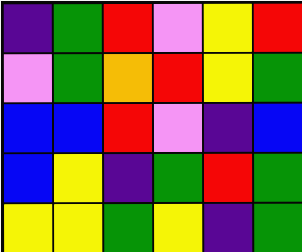[["indigo", "green", "red", "violet", "yellow", "red"], ["violet", "green", "orange", "red", "yellow", "green"], ["blue", "blue", "red", "violet", "indigo", "blue"], ["blue", "yellow", "indigo", "green", "red", "green"], ["yellow", "yellow", "green", "yellow", "indigo", "green"]]